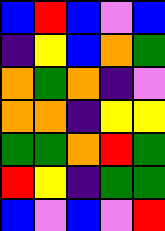[["blue", "red", "blue", "violet", "blue"], ["indigo", "yellow", "blue", "orange", "green"], ["orange", "green", "orange", "indigo", "violet"], ["orange", "orange", "indigo", "yellow", "yellow"], ["green", "green", "orange", "red", "green"], ["red", "yellow", "indigo", "green", "green"], ["blue", "violet", "blue", "violet", "red"]]